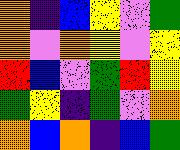[["orange", "indigo", "blue", "yellow", "violet", "green"], ["orange", "violet", "orange", "yellow", "violet", "yellow"], ["red", "blue", "violet", "green", "red", "yellow"], ["green", "yellow", "indigo", "green", "violet", "orange"], ["orange", "blue", "orange", "indigo", "blue", "green"]]